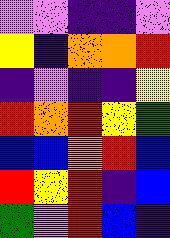[["violet", "violet", "indigo", "indigo", "violet"], ["yellow", "indigo", "orange", "orange", "red"], ["indigo", "violet", "indigo", "indigo", "yellow"], ["red", "orange", "red", "yellow", "green"], ["blue", "blue", "orange", "red", "blue"], ["red", "yellow", "red", "indigo", "blue"], ["green", "violet", "red", "blue", "indigo"]]